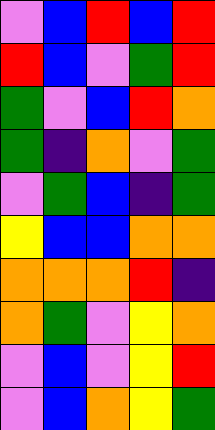[["violet", "blue", "red", "blue", "red"], ["red", "blue", "violet", "green", "red"], ["green", "violet", "blue", "red", "orange"], ["green", "indigo", "orange", "violet", "green"], ["violet", "green", "blue", "indigo", "green"], ["yellow", "blue", "blue", "orange", "orange"], ["orange", "orange", "orange", "red", "indigo"], ["orange", "green", "violet", "yellow", "orange"], ["violet", "blue", "violet", "yellow", "red"], ["violet", "blue", "orange", "yellow", "green"]]